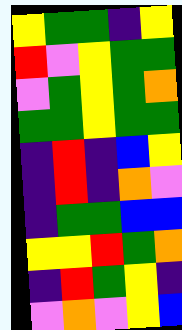[["yellow", "green", "green", "indigo", "yellow"], ["red", "violet", "yellow", "green", "green"], ["violet", "green", "yellow", "green", "orange"], ["green", "green", "yellow", "green", "green"], ["indigo", "red", "indigo", "blue", "yellow"], ["indigo", "red", "indigo", "orange", "violet"], ["indigo", "green", "green", "blue", "blue"], ["yellow", "yellow", "red", "green", "orange"], ["indigo", "red", "green", "yellow", "indigo"], ["violet", "orange", "violet", "yellow", "blue"]]